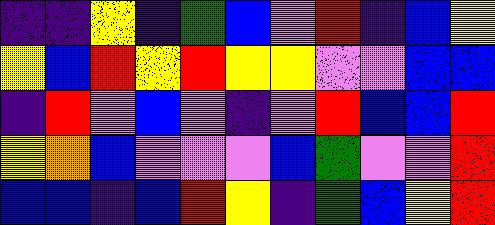[["indigo", "indigo", "yellow", "indigo", "green", "blue", "violet", "red", "indigo", "blue", "yellow"], ["yellow", "blue", "red", "yellow", "red", "yellow", "yellow", "violet", "violet", "blue", "blue"], ["indigo", "red", "violet", "blue", "violet", "indigo", "violet", "red", "blue", "blue", "red"], ["yellow", "orange", "blue", "violet", "violet", "violet", "blue", "green", "violet", "violet", "red"], ["blue", "blue", "indigo", "blue", "red", "yellow", "indigo", "green", "blue", "yellow", "red"]]